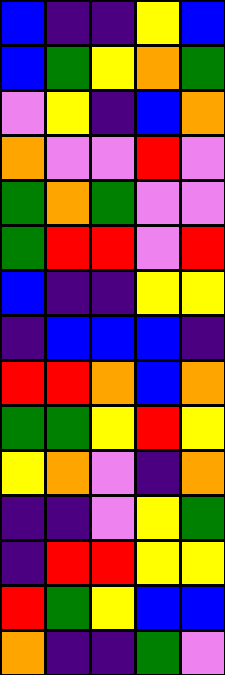[["blue", "indigo", "indigo", "yellow", "blue"], ["blue", "green", "yellow", "orange", "green"], ["violet", "yellow", "indigo", "blue", "orange"], ["orange", "violet", "violet", "red", "violet"], ["green", "orange", "green", "violet", "violet"], ["green", "red", "red", "violet", "red"], ["blue", "indigo", "indigo", "yellow", "yellow"], ["indigo", "blue", "blue", "blue", "indigo"], ["red", "red", "orange", "blue", "orange"], ["green", "green", "yellow", "red", "yellow"], ["yellow", "orange", "violet", "indigo", "orange"], ["indigo", "indigo", "violet", "yellow", "green"], ["indigo", "red", "red", "yellow", "yellow"], ["red", "green", "yellow", "blue", "blue"], ["orange", "indigo", "indigo", "green", "violet"]]